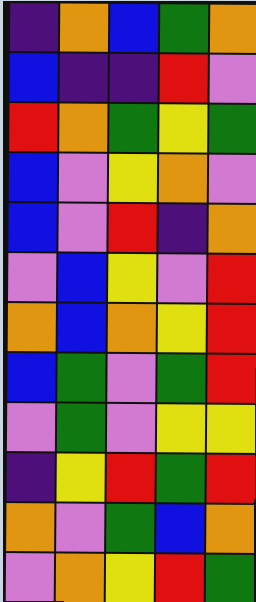[["indigo", "orange", "blue", "green", "orange"], ["blue", "indigo", "indigo", "red", "violet"], ["red", "orange", "green", "yellow", "green"], ["blue", "violet", "yellow", "orange", "violet"], ["blue", "violet", "red", "indigo", "orange"], ["violet", "blue", "yellow", "violet", "red"], ["orange", "blue", "orange", "yellow", "red"], ["blue", "green", "violet", "green", "red"], ["violet", "green", "violet", "yellow", "yellow"], ["indigo", "yellow", "red", "green", "red"], ["orange", "violet", "green", "blue", "orange"], ["violet", "orange", "yellow", "red", "green"]]